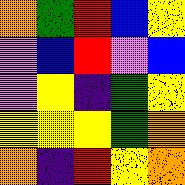[["orange", "green", "red", "blue", "yellow"], ["violet", "blue", "red", "violet", "blue"], ["violet", "yellow", "indigo", "green", "yellow"], ["yellow", "yellow", "yellow", "green", "orange"], ["orange", "indigo", "red", "yellow", "orange"]]